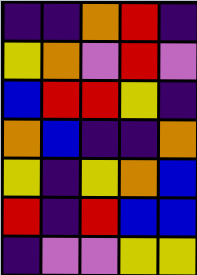[["indigo", "indigo", "orange", "red", "indigo"], ["yellow", "orange", "violet", "red", "violet"], ["blue", "red", "red", "yellow", "indigo"], ["orange", "blue", "indigo", "indigo", "orange"], ["yellow", "indigo", "yellow", "orange", "blue"], ["red", "indigo", "red", "blue", "blue"], ["indigo", "violet", "violet", "yellow", "yellow"]]